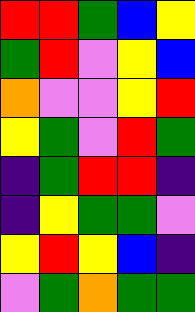[["red", "red", "green", "blue", "yellow"], ["green", "red", "violet", "yellow", "blue"], ["orange", "violet", "violet", "yellow", "red"], ["yellow", "green", "violet", "red", "green"], ["indigo", "green", "red", "red", "indigo"], ["indigo", "yellow", "green", "green", "violet"], ["yellow", "red", "yellow", "blue", "indigo"], ["violet", "green", "orange", "green", "green"]]